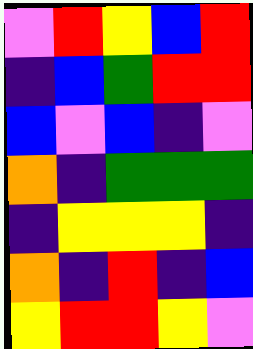[["violet", "red", "yellow", "blue", "red"], ["indigo", "blue", "green", "red", "red"], ["blue", "violet", "blue", "indigo", "violet"], ["orange", "indigo", "green", "green", "green"], ["indigo", "yellow", "yellow", "yellow", "indigo"], ["orange", "indigo", "red", "indigo", "blue"], ["yellow", "red", "red", "yellow", "violet"]]